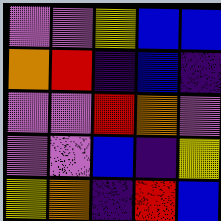[["violet", "violet", "yellow", "blue", "blue"], ["orange", "red", "indigo", "blue", "indigo"], ["violet", "violet", "red", "orange", "violet"], ["violet", "violet", "blue", "indigo", "yellow"], ["yellow", "orange", "indigo", "red", "blue"]]